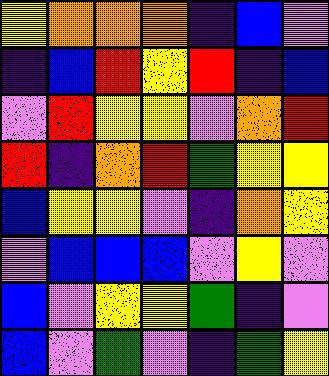[["yellow", "orange", "orange", "orange", "indigo", "blue", "violet"], ["indigo", "blue", "red", "yellow", "red", "indigo", "blue"], ["violet", "red", "yellow", "yellow", "violet", "orange", "red"], ["red", "indigo", "orange", "red", "green", "yellow", "yellow"], ["blue", "yellow", "yellow", "violet", "indigo", "orange", "yellow"], ["violet", "blue", "blue", "blue", "violet", "yellow", "violet"], ["blue", "violet", "yellow", "yellow", "green", "indigo", "violet"], ["blue", "violet", "green", "violet", "indigo", "green", "yellow"]]